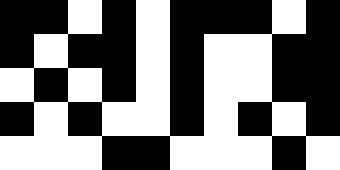[["black", "black", "white", "black", "white", "black", "black", "black", "white", "black"], ["black", "white", "black", "black", "white", "black", "white", "white", "black", "black"], ["white", "black", "white", "black", "white", "black", "white", "white", "black", "black"], ["black", "white", "black", "white", "white", "black", "white", "black", "white", "black"], ["white", "white", "white", "black", "black", "white", "white", "white", "black", "white"]]